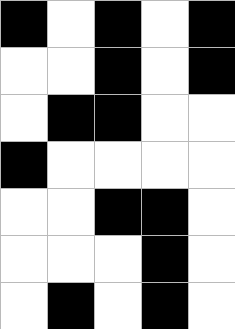[["black", "white", "black", "white", "black"], ["white", "white", "black", "white", "black"], ["white", "black", "black", "white", "white"], ["black", "white", "white", "white", "white"], ["white", "white", "black", "black", "white"], ["white", "white", "white", "black", "white"], ["white", "black", "white", "black", "white"]]